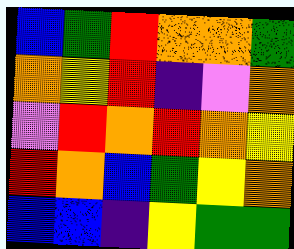[["blue", "green", "red", "orange", "orange", "green"], ["orange", "yellow", "red", "indigo", "violet", "orange"], ["violet", "red", "orange", "red", "orange", "yellow"], ["red", "orange", "blue", "green", "yellow", "orange"], ["blue", "blue", "indigo", "yellow", "green", "green"]]